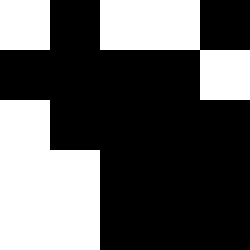[["white", "black", "white", "white", "black"], ["black", "black", "black", "black", "white"], ["white", "black", "black", "black", "black"], ["white", "white", "black", "black", "black"], ["white", "white", "black", "black", "black"]]